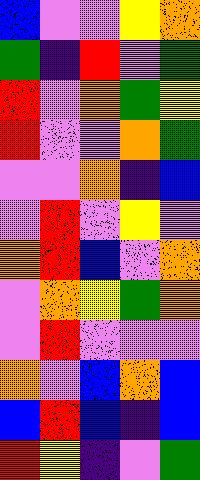[["blue", "violet", "violet", "yellow", "orange"], ["green", "indigo", "red", "violet", "green"], ["red", "violet", "orange", "green", "yellow"], ["red", "violet", "violet", "orange", "green"], ["violet", "violet", "orange", "indigo", "blue"], ["violet", "red", "violet", "yellow", "violet"], ["orange", "red", "blue", "violet", "orange"], ["violet", "orange", "yellow", "green", "orange"], ["violet", "red", "violet", "violet", "violet"], ["orange", "violet", "blue", "orange", "blue"], ["blue", "red", "blue", "indigo", "blue"], ["red", "yellow", "indigo", "violet", "green"]]